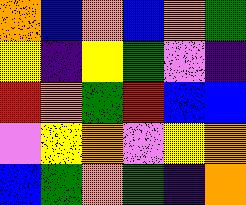[["orange", "blue", "orange", "blue", "orange", "green"], ["yellow", "indigo", "yellow", "green", "violet", "indigo"], ["red", "orange", "green", "red", "blue", "blue"], ["violet", "yellow", "orange", "violet", "yellow", "orange"], ["blue", "green", "orange", "green", "indigo", "orange"]]